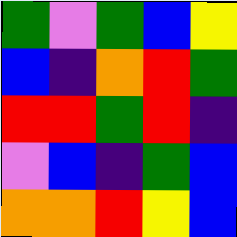[["green", "violet", "green", "blue", "yellow"], ["blue", "indigo", "orange", "red", "green"], ["red", "red", "green", "red", "indigo"], ["violet", "blue", "indigo", "green", "blue"], ["orange", "orange", "red", "yellow", "blue"]]